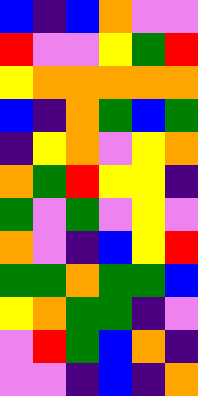[["blue", "indigo", "blue", "orange", "violet", "violet"], ["red", "violet", "violet", "yellow", "green", "red"], ["yellow", "orange", "orange", "orange", "orange", "orange"], ["blue", "indigo", "orange", "green", "blue", "green"], ["indigo", "yellow", "orange", "violet", "yellow", "orange"], ["orange", "green", "red", "yellow", "yellow", "indigo"], ["green", "violet", "green", "violet", "yellow", "violet"], ["orange", "violet", "indigo", "blue", "yellow", "red"], ["green", "green", "orange", "green", "green", "blue"], ["yellow", "orange", "green", "green", "indigo", "violet"], ["violet", "red", "green", "blue", "orange", "indigo"], ["violet", "violet", "indigo", "blue", "indigo", "orange"]]